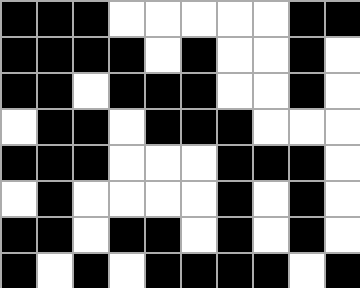[["black", "black", "black", "white", "white", "white", "white", "white", "black", "black"], ["black", "black", "black", "black", "white", "black", "white", "white", "black", "white"], ["black", "black", "white", "black", "black", "black", "white", "white", "black", "white"], ["white", "black", "black", "white", "black", "black", "black", "white", "white", "white"], ["black", "black", "black", "white", "white", "white", "black", "black", "black", "white"], ["white", "black", "white", "white", "white", "white", "black", "white", "black", "white"], ["black", "black", "white", "black", "black", "white", "black", "white", "black", "white"], ["black", "white", "black", "white", "black", "black", "black", "black", "white", "black"]]